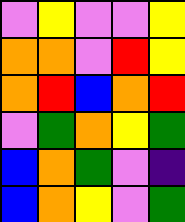[["violet", "yellow", "violet", "violet", "yellow"], ["orange", "orange", "violet", "red", "yellow"], ["orange", "red", "blue", "orange", "red"], ["violet", "green", "orange", "yellow", "green"], ["blue", "orange", "green", "violet", "indigo"], ["blue", "orange", "yellow", "violet", "green"]]